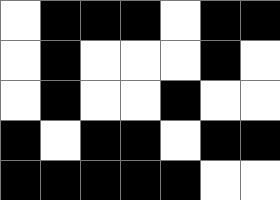[["white", "black", "black", "black", "white", "black", "black"], ["white", "black", "white", "white", "white", "black", "white"], ["white", "black", "white", "white", "black", "white", "white"], ["black", "white", "black", "black", "white", "black", "black"], ["black", "black", "black", "black", "black", "white", "white"]]